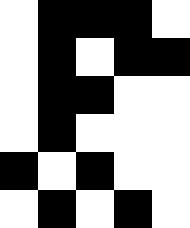[["white", "black", "black", "black", "white"], ["white", "black", "white", "black", "black"], ["white", "black", "black", "white", "white"], ["white", "black", "white", "white", "white"], ["black", "white", "black", "white", "white"], ["white", "black", "white", "black", "white"]]